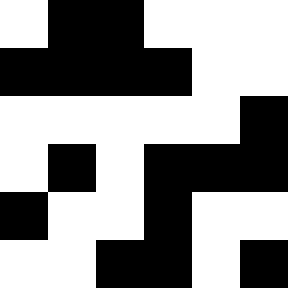[["white", "black", "black", "white", "white", "white"], ["black", "black", "black", "black", "white", "white"], ["white", "white", "white", "white", "white", "black"], ["white", "black", "white", "black", "black", "black"], ["black", "white", "white", "black", "white", "white"], ["white", "white", "black", "black", "white", "black"]]